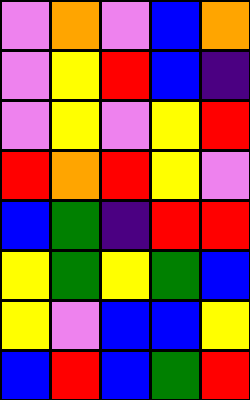[["violet", "orange", "violet", "blue", "orange"], ["violet", "yellow", "red", "blue", "indigo"], ["violet", "yellow", "violet", "yellow", "red"], ["red", "orange", "red", "yellow", "violet"], ["blue", "green", "indigo", "red", "red"], ["yellow", "green", "yellow", "green", "blue"], ["yellow", "violet", "blue", "blue", "yellow"], ["blue", "red", "blue", "green", "red"]]